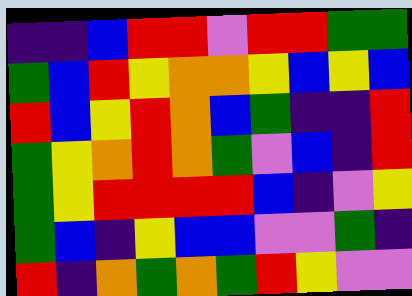[["indigo", "indigo", "blue", "red", "red", "violet", "red", "red", "green", "green"], ["green", "blue", "red", "yellow", "orange", "orange", "yellow", "blue", "yellow", "blue"], ["red", "blue", "yellow", "red", "orange", "blue", "green", "indigo", "indigo", "red"], ["green", "yellow", "orange", "red", "orange", "green", "violet", "blue", "indigo", "red"], ["green", "yellow", "red", "red", "red", "red", "blue", "indigo", "violet", "yellow"], ["green", "blue", "indigo", "yellow", "blue", "blue", "violet", "violet", "green", "indigo"], ["red", "indigo", "orange", "green", "orange", "green", "red", "yellow", "violet", "violet"]]